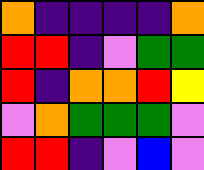[["orange", "indigo", "indigo", "indigo", "indigo", "orange"], ["red", "red", "indigo", "violet", "green", "green"], ["red", "indigo", "orange", "orange", "red", "yellow"], ["violet", "orange", "green", "green", "green", "violet"], ["red", "red", "indigo", "violet", "blue", "violet"]]